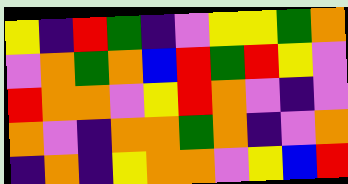[["yellow", "indigo", "red", "green", "indigo", "violet", "yellow", "yellow", "green", "orange"], ["violet", "orange", "green", "orange", "blue", "red", "green", "red", "yellow", "violet"], ["red", "orange", "orange", "violet", "yellow", "red", "orange", "violet", "indigo", "violet"], ["orange", "violet", "indigo", "orange", "orange", "green", "orange", "indigo", "violet", "orange"], ["indigo", "orange", "indigo", "yellow", "orange", "orange", "violet", "yellow", "blue", "red"]]